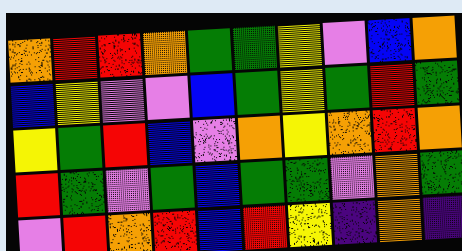[["orange", "red", "red", "orange", "green", "green", "yellow", "violet", "blue", "orange"], ["blue", "yellow", "violet", "violet", "blue", "green", "yellow", "green", "red", "green"], ["yellow", "green", "red", "blue", "violet", "orange", "yellow", "orange", "red", "orange"], ["red", "green", "violet", "green", "blue", "green", "green", "violet", "orange", "green"], ["violet", "red", "orange", "red", "blue", "red", "yellow", "indigo", "orange", "indigo"]]